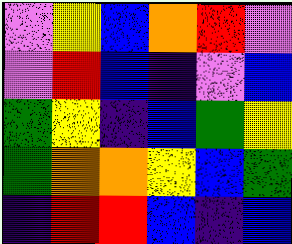[["violet", "yellow", "blue", "orange", "red", "violet"], ["violet", "red", "blue", "indigo", "violet", "blue"], ["green", "yellow", "indigo", "blue", "green", "yellow"], ["green", "orange", "orange", "yellow", "blue", "green"], ["indigo", "red", "red", "blue", "indigo", "blue"]]